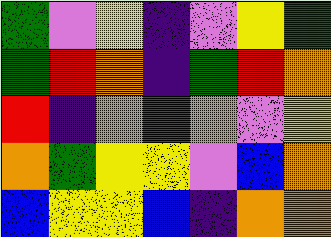[["green", "violet", "yellow", "indigo", "violet", "yellow", "green"], ["green", "red", "orange", "indigo", "green", "red", "orange"], ["red", "indigo", "orange", "green", "orange", "violet", "yellow"], ["orange", "green", "yellow", "yellow", "violet", "blue", "orange"], ["blue", "yellow", "yellow", "blue", "indigo", "orange", "orange"]]